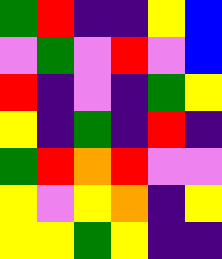[["green", "red", "indigo", "indigo", "yellow", "blue"], ["violet", "green", "violet", "red", "violet", "blue"], ["red", "indigo", "violet", "indigo", "green", "yellow"], ["yellow", "indigo", "green", "indigo", "red", "indigo"], ["green", "red", "orange", "red", "violet", "violet"], ["yellow", "violet", "yellow", "orange", "indigo", "yellow"], ["yellow", "yellow", "green", "yellow", "indigo", "indigo"]]